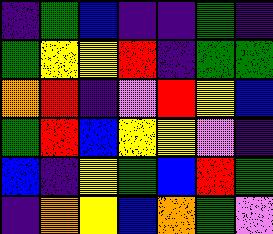[["indigo", "green", "blue", "indigo", "indigo", "green", "indigo"], ["green", "yellow", "yellow", "red", "indigo", "green", "green"], ["orange", "red", "indigo", "violet", "red", "yellow", "blue"], ["green", "red", "blue", "yellow", "yellow", "violet", "indigo"], ["blue", "indigo", "yellow", "green", "blue", "red", "green"], ["indigo", "orange", "yellow", "blue", "orange", "green", "violet"]]